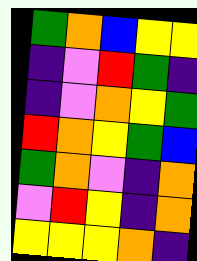[["green", "orange", "blue", "yellow", "yellow"], ["indigo", "violet", "red", "green", "indigo"], ["indigo", "violet", "orange", "yellow", "green"], ["red", "orange", "yellow", "green", "blue"], ["green", "orange", "violet", "indigo", "orange"], ["violet", "red", "yellow", "indigo", "orange"], ["yellow", "yellow", "yellow", "orange", "indigo"]]